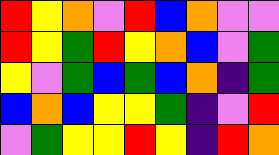[["red", "yellow", "orange", "violet", "red", "blue", "orange", "violet", "violet"], ["red", "yellow", "green", "red", "yellow", "orange", "blue", "violet", "green"], ["yellow", "violet", "green", "blue", "green", "blue", "orange", "indigo", "green"], ["blue", "orange", "blue", "yellow", "yellow", "green", "indigo", "violet", "red"], ["violet", "green", "yellow", "yellow", "red", "yellow", "indigo", "red", "orange"]]